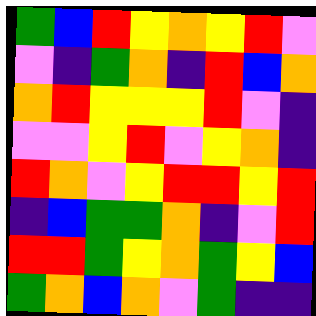[["green", "blue", "red", "yellow", "orange", "yellow", "red", "violet"], ["violet", "indigo", "green", "orange", "indigo", "red", "blue", "orange"], ["orange", "red", "yellow", "yellow", "yellow", "red", "violet", "indigo"], ["violet", "violet", "yellow", "red", "violet", "yellow", "orange", "indigo"], ["red", "orange", "violet", "yellow", "red", "red", "yellow", "red"], ["indigo", "blue", "green", "green", "orange", "indigo", "violet", "red"], ["red", "red", "green", "yellow", "orange", "green", "yellow", "blue"], ["green", "orange", "blue", "orange", "violet", "green", "indigo", "indigo"]]